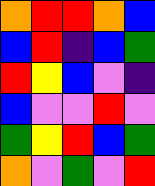[["orange", "red", "red", "orange", "blue"], ["blue", "red", "indigo", "blue", "green"], ["red", "yellow", "blue", "violet", "indigo"], ["blue", "violet", "violet", "red", "violet"], ["green", "yellow", "red", "blue", "green"], ["orange", "violet", "green", "violet", "red"]]